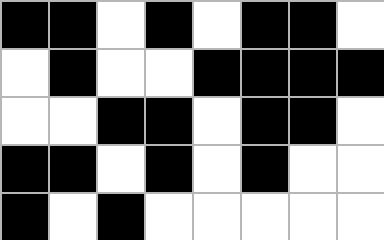[["black", "black", "white", "black", "white", "black", "black", "white"], ["white", "black", "white", "white", "black", "black", "black", "black"], ["white", "white", "black", "black", "white", "black", "black", "white"], ["black", "black", "white", "black", "white", "black", "white", "white"], ["black", "white", "black", "white", "white", "white", "white", "white"]]